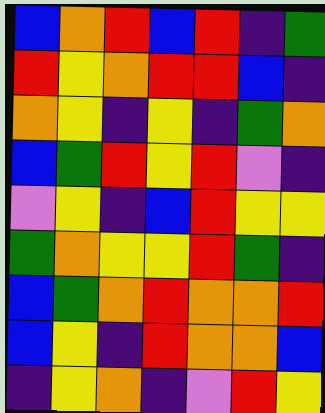[["blue", "orange", "red", "blue", "red", "indigo", "green"], ["red", "yellow", "orange", "red", "red", "blue", "indigo"], ["orange", "yellow", "indigo", "yellow", "indigo", "green", "orange"], ["blue", "green", "red", "yellow", "red", "violet", "indigo"], ["violet", "yellow", "indigo", "blue", "red", "yellow", "yellow"], ["green", "orange", "yellow", "yellow", "red", "green", "indigo"], ["blue", "green", "orange", "red", "orange", "orange", "red"], ["blue", "yellow", "indigo", "red", "orange", "orange", "blue"], ["indigo", "yellow", "orange", "indigo", "violet", "red", "yellow"]]